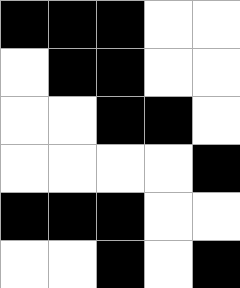[["black", "black", "black", "white", "white"], ["white", "black", "black", "white", "white"], ["white", "white", "black", "black", "white"], ["white", "white", "white", "white", "black"], ["black", "black", "black", "white", "white"], ["white", "white", "black", "white", "black"]]